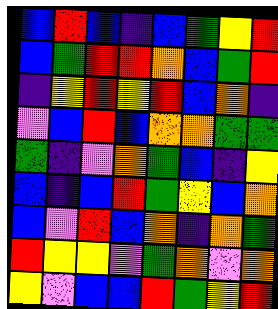[["blue", "red", "blue", "indigo", "blue", "green", "yellow", "red"], ["blue", "green", "red", "red", "orange", "blue", "green", "red"], ["indigo", "yellow", "red", "yellow", "red", "blue", "orange", "indigo"], ["violet", "blue", "red", "blue", "orange", "orange", "green", "green"], ["green", "indigo", "violet", "orange", "green", "blue", "indigo", "yellow"], ["blue", "indigo", "blue", "red", "green", "yellow", "blue", "orange"], ["blue", "violet", "red", "blue", "orange", "indigo", "orange", "green"], ["red", "yellow", "yellow", "violet", "green", "orange", "violet", "orange"], ["yellow", "violet", "blue", "blue", "red", "green", "yellow", "red"]]